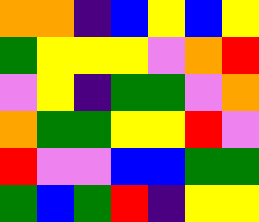[["orange", "orange", "indigo", "blue", "yellow", "blue", "yellow"], ["green", "yellow", "yellow", "yellow", "violet", "orange", "red"], ["violet", "yellow", "indigo", "green", "green", "violet", "orange"], ["orange", "green", "green", "yellow", "yellow", "red", "violet"], ["red", "violet", "violet", "blue", "blue", "green", "green"], ["green", "blue", "green", "red", "indigo", "yellow", "yellow"]]